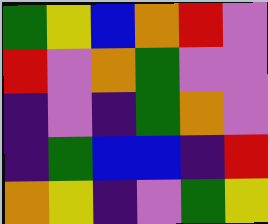[["green", "yellow", "blue", "orange", "red", "violet"], ["red", "violet", "orange", "green", "violet", "violet"], ["indigo", "violet", "indigo", "green", "orange", "violet"], ["indigo", "green", "blue", "blue", "indigo", "red"], ["orange", "yellow", "indigo", "violet", "green", "yellow"]]